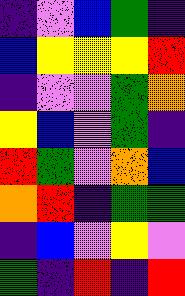[["indigo", "violet", "blue", "green", "indigo"], ["blue", "yellow", "yellow", "yellow", "red"], ["indigo", "violet", "violet", "green", "orange"], ["yellow", "blue", "violet", "green", "indigo"], ["red", "green", "violet", "orange", "blue"], ["orange", "red", "indigo", "green", "green"], ["indigo", "blue", "violet", "yellow", "violet"], ["green", "indigo", "red", "indigo", "red"]]